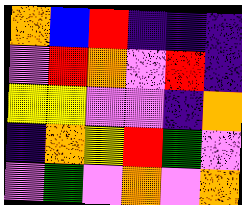[["orange", "blue", "red", "indigo", "indigo", "indigo"], ["violet", "red", "orange", "violet", "red", "indigo"], ["yellow", "yellow", "violet", "violet", "indigo", "orange"], ["indigo", "orange", "yellow", "red", "green", "violet"], ["violet", "green", "violet", "orange", "violet", "orange"]]